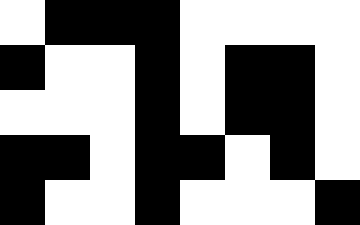[["white", "black", "black", "black", "white", "white", "white", "white"], ["black", "white", "white", "black", "white", "black", "black", "white"], ["white", "white", "white", "black", "white", "black", "black", "white"], ["black", "black", "white", "black", "black", "white", "black", "white"], ["black", "white", "white", "black", "white", "white", "white", "black"]]